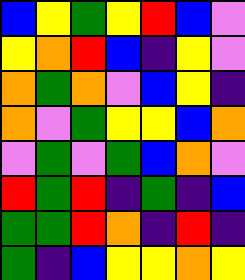[["blue", "yellow", "green", "yellow", "red", "blue", "violet"], ["yellow", "orange", "red", "blue", "indigo", "yellow", "violet"], ["orange", "green", "orange", "violet", "blue", "yellow", "indigo"], ["orange", "violet", "green", "yellow", "yellow", "blue", "orange"], ["violet", "green", "violet", "green", "blue", "orange", "violet"], ["red", "green", "red", "indigo", "green", "indigo", "blue"], ["green", "green", "red", "orange", "indigo", "red", "indigo"], ["green", "indigo", "blue", "yellow", "yellow", "orange", "yellow"]]